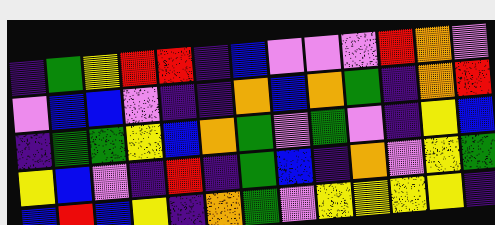[["indigo", "green", "yellow", "red", "red", "indigo", "blue", "violet", "violet", "violet", "red", "orange", "violet"], ["violet", "blue", "blue", "violet", "indigo", "indigo", "orange", "blue", "orange", "green", "indigo", "orange", "red"], ["indigo", "green", "green", "yellow", "blue", "orange", "green", "violet", "green", "violet", "indigo", "yellow", "blue"], ["yellow", "blue", "violet", "indigo", "red", "indigo", "green", "blue", "indigo", "orange", "violet", "yellow", "green"], ["blue", "red", "blue", "yellow", "indigo", "orange", "green", "violet", "yellow", "yellow", "yellow", "yellow", "indigo"]]